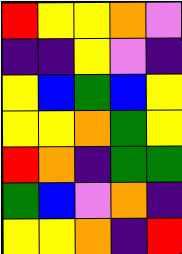[["red", "yellow", "yellow", "orange", "violet"], ["indigo", "indigo", "yellow", "violet", "indigo"], ["yellow", "blue", "green", "blue", "yellow"], ["yellow", "yellow", "orange", "green", "yellow"], ["red", "orange", "indigo", "green", "green"], ["green", "blue", "violet", "orange", "indigo"], ["yellow", "yellow", "orange", "indigo", "red"]]